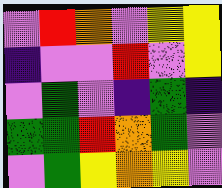[["violet", "red", "orange", "violet", "yellow", "yellow"], ["indigo", "violet", "violet", "red", "violet", "yellow"], ["violet", "green", "violet", "indigo", "green", "indigo"], ["green", "green", "red", "orange", "green", "violet"], ["violet", "green", "yellow", "orange", "yellow", "violet"]]